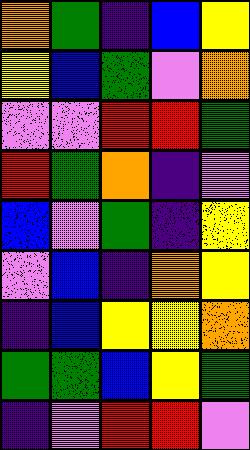[["orange", "green", "indigo", "blue", "yellow"], ["yellow", "blue", "green", "violet", "orange"], ["violet", "violet", "red", "red", "green"], ["red", "green", "orange", "indigo", "violet"], ["blue", "violet", "green", "indigo", "yellow"], ["violet", "blue", "indigo", "orange", "yellow"], ["indigo", "blue", "yellow", "yellow", "orange"], ["green", "green", "blue", "yellow", "green"], ["indigo", "violet", "red", "red", "violet"]]